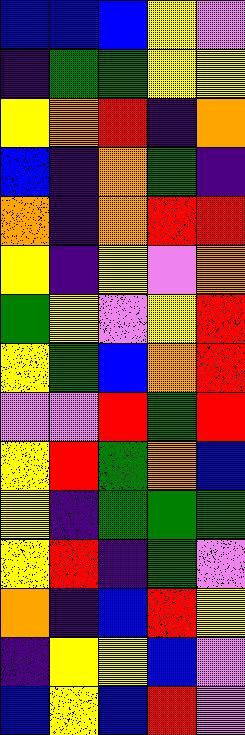[["blue", "blue", "blue", "yellow", "violet"], ["indigo", "green", "green", "yellow", "yellow"], ["yellow", "orange", "red", "indigo", "orange"], ["blue", "indigo", "orange", "green", "indigo"], ["orange", "indigo", "orange", "red", "red"], ["yellow", "indigo", "yellow", "violet", "orange"], ["green", "yellow", "violet", "yellow", "red"], ["yellow", "green", "blue", "orange", "red"], ["violet", "violet", "red", "green", "red"], ["yellow", "red", "green", "orange", "blue"], ["yellow", "indigo", "green", "green", "green"], ["yellow", "red", "indigo", "green", "violet"], ["orange", "indigo", "blue", "red", "yellow"], ["indigo", "yellow", "yellow", "blue", "violet"], ["blue", "yellow", "blue", "red", "violet"]]